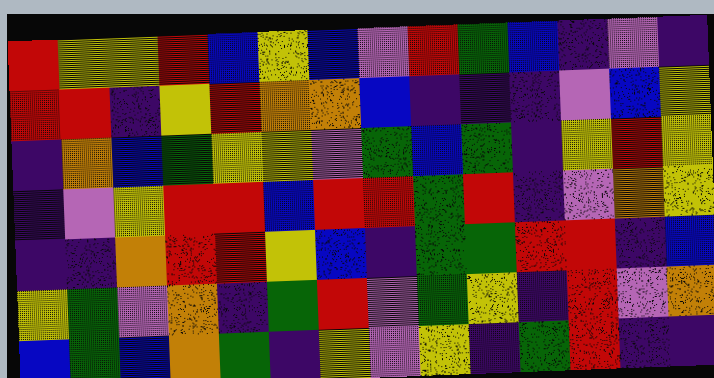[["red", "yellow", "yellow", "red", "blue", "yellow", "blue", "violet", "red", "green", "blue", "indigo", "violet", "indigo"], ["red", "red", "indigo", "yellow", "red", "orange", "orange", "blue", "indigo", "indigo", "indigo", "violet", "blue", "yellow"], ["indigo", "orange", "blue", "green", "yellow", "yellow", "violet", "green", "blue", "green", "indigo", "yellow", "red", "yellow"], ["indigo", "violet", "yellow", "red", "red", "blue", "red", "red", "green", "red", "indigo", "violet", "orange", "yellow"], ["indigo", "indigo", "orange", "red", "red", "yellow", "blue", "indigo", "green", "green", "red", "red", "indigo", "blue"], ["yellow", "green", "violet", "orange", "indigo", "green", "red", "violet", "green", "yellow", "indigo", "red", "violet", "orange"], ["blue", "green", "blue", "orange", "green", "indigo", "yellow", "violet", "yellow", "indigo", "green", "red", "indigo", "indigo"]]